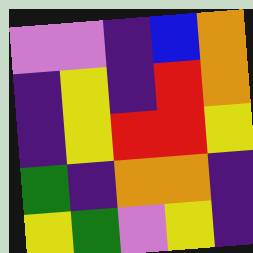[["violet", "violet", "indigo", "blue", "orange"], ["indigo", "yellow", "indigo", "red", "orange"], ["indigo", "yellow", "red", "red", "yellow"], ["green", "indigo", "orange", "orange", "indigo"], ["yellow", "green", "violet", "yellow", "indigo"]]